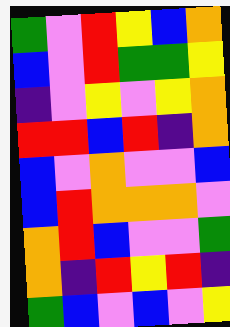[["green", "violet", "red", "yellow", "blue", "orange"], ["blue", "violet", "red", "green", "green", "yellow"], ["indigo", "violet", "yellow", "violet", "yellow", "orange"], ["red", "red", "blue", "red", "indigo", "orange"], ["blue", "violet", "orange", "violet", "violet", "blue"], ["blue", "red", "orange", "orange", "orange", "violet"], ["orange", "red", "blue", "violet", "violet", "green"], ["orange", "indigo", "red", "yellow", "red", "indigo"], ["green", "blue", "violet", "blue", "violet", "yellow"]]